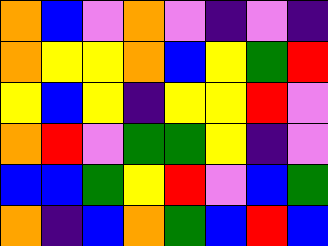[["orange", "blue", "violet", "orange", "violet", "indigo", "violet", "indigo"], ["orange", "yellow", "yellow", "orange", "blue", "yellow", "green", "red"], ["yellow", "blue", "yellow", "indigo", "yellow", "yellow", "red", "violet"], ["orange", "red", "violet", "green", "green", "yellow", "indigo", "violet"], ["blue", "blue", "green", "yellow", "red", "violet", "blue", "green"], ["orange", "indigo", "blue", "orange", "green", "blue", "red", "blue"]]